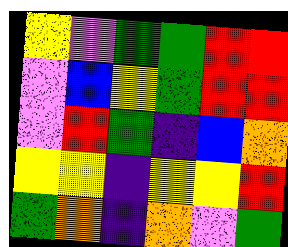[["yellow", "violet", "green", "green", "red", "red"], ["violet", "blue", "yellow", "green", "red", "red"], ["violet", "red", "green", "indigo", "blue", "orange"], ["yellow", "yellow", "indigo", "yellow", "yellow", "red"], ["green", "orange", "indigo", "orange", "violet", "green"]]